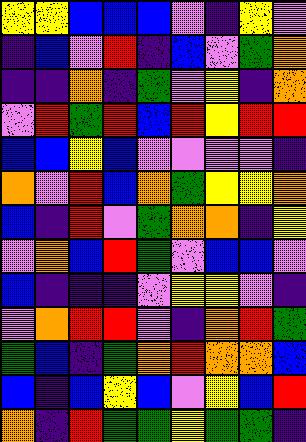[["yellow", "yellow", "blue", "blue", "blue", "violet", "indigo", "yellow", "violet"], ["indigo", "blue", "violet", "red", "indigo", "blue", "violet", "green", "orange"], ["indigo", "indigo", "orange", "indigo", "green", "violet", "yellow", "indigo", "orange"], ["violet", "red", "green", "red", "blue", "red", "yellow", "red", "red"], ["blue", "blue", "yellow", "blue", "violet", "violet", "violet", "violet", "indigo"], ["orange", "violet", "red", "blue", "orange", "green", "yellow", "yellow", "orange"], ["blue", "indigo", "red", "violet", "green", "orange", "orange", "indigo", "yellow"], ["violet", "orange", "blue", "red", "green", "violet", "blue", "blue", "violet"], ["blue", "indigo", "indigo", "indigo", "violet", "yellow", "yellow", "violet", "indigo"], ["violet", "orange", "red", "red", "violet", "indigo", "orange", "red", "green"], ["green", "blue", "indigo", "green", "orange", "red", "orange", "orange", "blue"], ["blue", "indigo", "blue", "yellow", "blue", "violet", "yellow", "blue", "red"], ["orange", "indigo", "red", "green", "green", "yellow", "green", "green", "indigo"]]